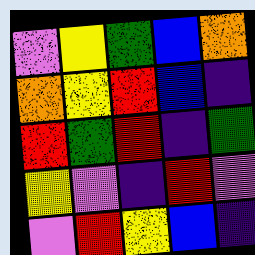[["violet", "yellow", "green", "blue", "orange"], ["orange", "yellow", "red", "blue", "indigo"], ["red", "green", "red", "indigo", "green"], ["yellow", "violet", "indigo", "red", "violet"], ["violet", "red", "yellow", "blue", "indigo"]]